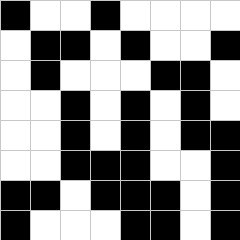[["black", "white", "white", "black", "white", "white", "white", "white"], ["white", "black", "black", "white", "black", "white", "white", "black"], ["white", "black", "white", "white", "white", "black", "black", "white"], ["white", "white", "black", "white", "black", "white", "black", "white"], ["white", "white", "black", "white", "black", "white", "black", "black"], ["white", "white", "black", "black", "black", "white", "white", "black"], ["black", "black", "white", "black", "black", "black", "white", "black"], ["black", "white", "white", "white", "black", "black", "white", "black"]]